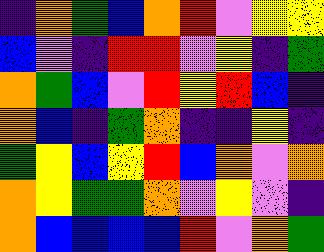[["indigo", "orange", "green", "blue", "orange", "red", "violet", "yellow", "yellow"], ["blue", "violet", "indigo", "red", "red", "violet", "yellow", "indigo", "green"], ["orange", "green", "blue", "violet", "red", "yellow", "red", "blue", "indigo"], ["orange", "blue", "indigo", "green", "orange", "indigo", "indigo", "yellow", "indigo"], ["green", "yellow", "blue", "yellow", "red", "blue", "orange", "violet", "orange"], ["orange", "yellow", "green", "green", "orange", "violet", "yellow", "violet", "indigo"], ["orange", "blue", "blue", "blue", "blue", "red", "violet", "orange", "green"]]